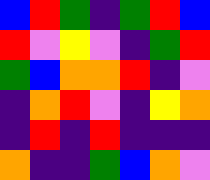[["blue", "red", "green", "indigo", "green", "red", "blue"], ["red", "violet", "yellow", "violet", "indigo", "green", "red"], ["green", "blue", "orange", "orange", "red", "indigo", "violet"], ["indigo", "orange", "red", "violet", "indigo", "yellow", "orange"], ["indigo", "red", "indigo", "red", "indigo", "indigo", "indigo"], ["orange", "indigo", "indigo", "green", "blue", "orange", "violet"]]